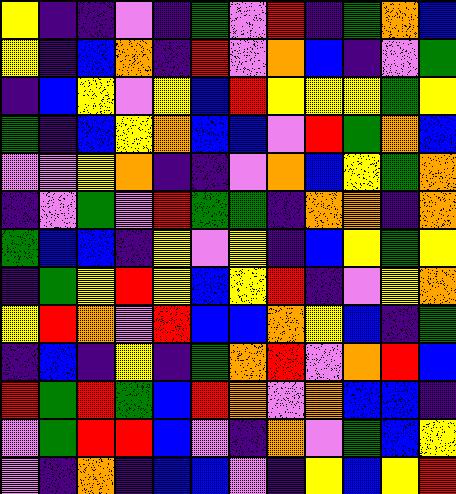[["yellow", "indigo", "indigo", "violet", "indigo", "green", "violet", "red", "indigo", "green", "orange", "blue"], ["yellow", "indigo", "blue", "orange", "indigo", "red", "violet", "orange", "blue", "indigo", "violet", "green"], ["indigo", "blue", "yellow", "violet", "yellow", "blue", "red", "yellow", "yellow", "yellow", "green", "yellow"], ["green", "indigo", "blue", "yellow", "orange", "blue", "blue", "violet", "red", "green", "orange", "blue"], ["violet", "violet", "yellow", "orange", "indigo", "indigo", "violet", "orange", "blue", "yellow", "green", "orange"], ["indigo", "violet", "green", "violet", "red", "green", "green", "indigo", "orange", "orange", "indigo", "orange"], ["green", "blue", "blue", "indigo", "yellow", "violet", "yellow", "indigo", "blue", "yellow", "green", "yellow"], ["indigo", "green", "yellow", "red", "yellow", "blue", "yellow", "red", "indigo", "violet", "yellow", "orange"], ["yellow", "red", "orange", "violet", "red", "blue", "blue", "orange", "yellow", "blue", "indigo", "green"], ["indigo", "blue", "indigo", "yellow", "indigo", "green", "orange", "red", "violet", "orange", "red", "blue"], ["red", "green", "red", "green", "blue", "red", "orange", "violet", "orange", "blue", "blue", "indigo"], ["violet", "green", "red", "red", "blue", "violet", "indigo", "orange", "violet", "green", "blue", "yellow"], ["violet", "indigo", "orange", "indigo", "blue", "blue", "violet", "indigo", "yellow", "blue", "yellow", "red"]]